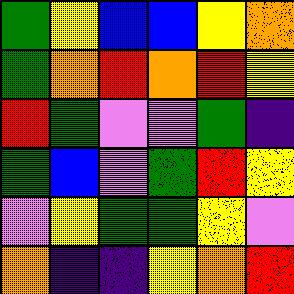[["green", "yellow", "blue", "blue", "yellow", "orange"], ["green", "orange", "red", "orange", "red", "yellow"], ["red", "green", "violet", "violet", "green", "indigo"], ["green", "blue", "violet", "green", "red", "yellow"], ["violet", "yellow", "green", "green", "yellow", "violet"], ["orange", "indigo", "indigo", "yellow", "orange", "red"]]